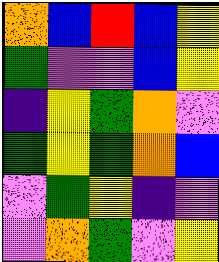[["orange", "blue", "red", "blue", "yellow"], ["green", "violet", "violet", "blue", "yellow"], ["indigo", "yellow", "green", "orange", "violet"], ["green", "yellow", "green", "orange", "blue"], ["violet", "green", "yellow", "indigo", "violet"], ["violet", "orange", "green", "violet", "yellow"]]